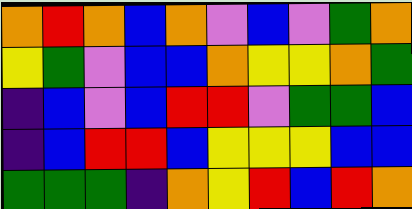[["orange", "red", "orange", "blue", "orange", "violet", "blue", "violet", "green", "orange"], ["yellow", "green", "violet", "blue", "blue", "orange", "yellow", "yellow", "orange", "green"], ["indigo", "blue", "violet", "blue", "red", "red", "violet", "green", "green", "blue"], ["indigo", "blue", "red", "red", "blue", "yellow", "yellow", "yellow", "blue", "blue"], ["green", "green", "green", "indigo", "orange", "yellow", "red", "blue", "red", "orange"]]